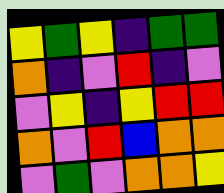[["yellow", "green", "yellow", "indigo", "green", "green"], ["orange", "indigo", "violet", "red", "indigo", "violet"], ["violet", "yellow", "indigo", "yellow", "red", "red"], ["orange", "violet", "red", "blue", "orange", "orange"], ["violet", "green", "violet", "orange", "orange", "yellow"]]